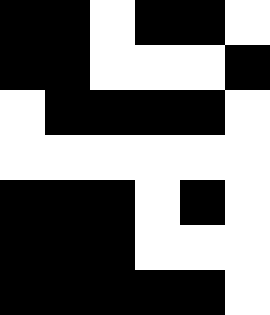[["black", "black", "white", "black", "black", "white"], ["black", "black", "white", "white", "white", "black"], ["white", "black", "black", "black", "black", "white"], ["white", "white", "white", "white", "white", "white"], ["black", "black", "black", "white", "black", "white"], ["black", "black", "black", "white", "white", "white"], ["black", "black", "black", "black", "black", "white"]]